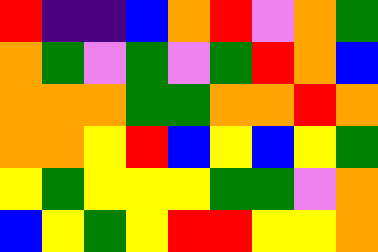[["red", "indigo", "indigo", "blue", "orange", "red", "violet", "orange", "green"], ["orange", "green", "violet", "green", "violet", "green", "red", "orange", "blue"], ["orange", "orange", "orange", "green", "green", "orange", "orange", "red", "orange"], ["orange", "orange", "yellow", "red", "blue", "yellow", "blue", "yellow", "green"], ["yellow", "green", "yellow", "yellow", "yellow", "green", "green", "violet", "orange"], ["blue", "yellow", "green", "yellow", "red", "red", "yellow", "yellow", "orange"]]